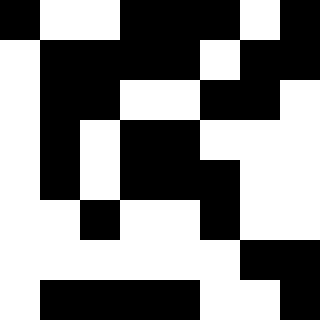[["black", "white", "white", "black", "black", "black", "white", "black"], ["white", "black", "black", "black", "black", "white", "black", "black"], ["white", "black", "black", "white", "white", "black", "black", "white"], ["white", "black", "white", "black", "black", "white", "white", "white"], ["white", "black", "white", "black", "black", "black", "white", "white"], ["white", "white", "black", "white", "white", "black", "white", "white"], ["white", "white", "white", "white", "white", "white", "black", "black"], ["white", "black", "black", "black", "black", "white", "white", "black"]]